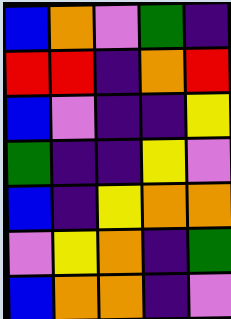[["blue", "orange", "violet", "green", "indigo"], ["red", "red", "indigo", "orange", "red"], ["blue", "violet", "indigo", "indigo", "yellow"], ["green", "indigo", "indigo", "yellow", "violet"], ["blue", "indigo", "yellow", "orange", "orange"], ["violet", "yellow", "orange", "indigo", "green"], ["blue", "orange", "orange", "indigo", "violet"]]